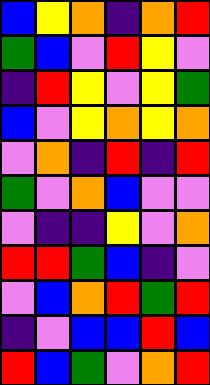[["blue", "yellow", "orange", "indigo", "orange", "red"], ["green", "blue", "violet", "red", "yellow", "violet"], ["indigo", "red", "yellow", "violet", "yellow", "green"], ["blue", "violet", "yellow", "orange", "yellow", "orange"], ["violet", "orange", "indigo", "red", "indigo", "red"], ["green", "violet", "orange", "blue", "violet", "violet"], ["violet", "indigo", "indigo", "yellow", "violet", "orange"], ["red", "red", "green", "blue", "indigo", "violet"], ["violet", "blue", "orange", "red", "green", "red"], ["indigo", "violet", "blue", "blue", "red", "blue"], ["red", "blue", "green", "violet", "orange", "red"]]